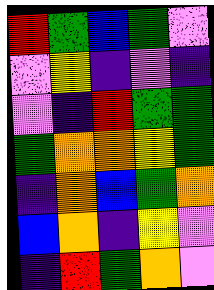[["red", "green", "blue", "green", "violet"], ["violet", "yellow", "indigo", "violet", "indigo"], ["violet", "indigo", "red", "green", "green"], ["green", "orange", "orange", "yellow", "green"], ["indigo", "orange", "blue", "green", "orange"], ["blue", "orange", "indigo", "yellow", "violet"], ["indigo", "red", "green", "orange", "violet"]]